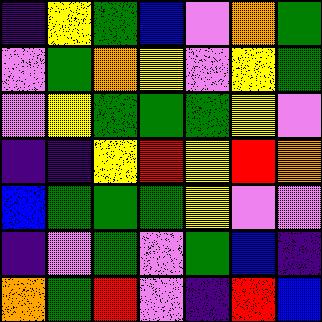[["indigo", "yellow", "green", "blue", "violet", "orange", "green"], ["violet", "green", "orange", "yellow", "violet", "yellow", "green"], ["violet", "yellow", "green", "green", "green", "yellow", "violet"], ["indigo", "indigo", "yellow", "red", "yellow", "red", "orange"], ["blue", "green", "green", "green", "yellow", "violet", "violet"], ["indigo", "violet", "green", "violet", "green", "blue", "indigo"], ["orange", "green", "red", "violet", "indigo", "red", "blue"]]